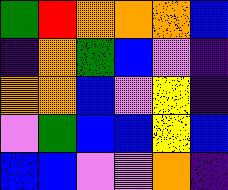[["green", "red", "orange", "orange", "orange", "blue"], ["indigo", "orange", "green", "blue", "violet", "indigo"], ["orange", "orange", "blue", "violet", "yellow", "indigo"], ["violet", "green", "blue", "blue", "yellow", "blue"], ["blue", "blue", "violet", "violet", "orange", "indigo"]]